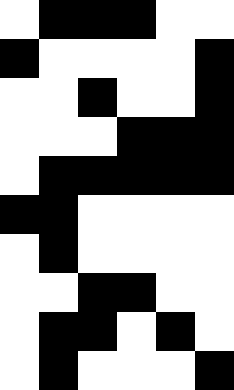[["white", "black", "black", "black", "white", "white"], ["black", "white", "white", "white", "white", "black"], ["white", "white", "black", "white", "white", "black"], ["white", "white", "white", "black", "black", "black"], ["white", "black", "black", "black", "black", "black"], ["black", "black", "white", "white", "white", "white"], ["white", "black", "white", "white", "white", "white"], ["white", "white", "black", "black", "white", "white"], ["white", "black", "black", "white", "black", "white"], ["white", "black", "white", "white", "white", "black"]]